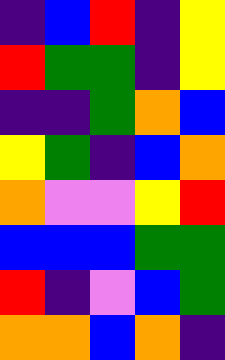[["indigo", "blue", "red", "indigo", "yellow"], ["red", "green", "green", "indigo", "yellow"], ["indigo", "indigo", "green", "orange", "blue"], ["yellow", "green", "indigo", "blue", "orange"], ["orange", "violet", "violet", "yellow", "red"], ["blue", "blue", "blue", "green", "green"], ["red", "indigo", "violet", "blue", "green"], ["orange", "orange", "blue", "orange", "indigo"]]